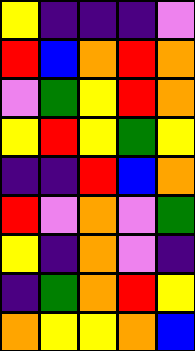[["yellow", "indigo", "indigo", "indigo", "violet"], ["red", "blue", "orange", "red", "orange"], ["violet", "green", "yellow", "red", "orange"], ["yellow", "red", "yellow", "green", "yellow"], ["indigo", "indigo", "red", "blue", "orange"], ["red", "violet", "orange", "violet", "green"], ["yellow", "indigo", "orange", "violet", "indigo"], ["indigo", "green", "orange", "red", "yellow"], ["orange", "yellow", "yellow", "orange", "blue"]]